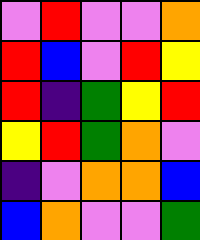[["violet", "red", "violet", "violet", "orange"], ["red", "blue", "violet", "red", "yellow"], ["red", "indigo", "green", "yellow", "red"], ["yellow", "red", "green", "orange", "violet"], ["indigo", "violet", "orange", "orange", "blue"], ["blue", "orange", "violet", "violet", "green"]]